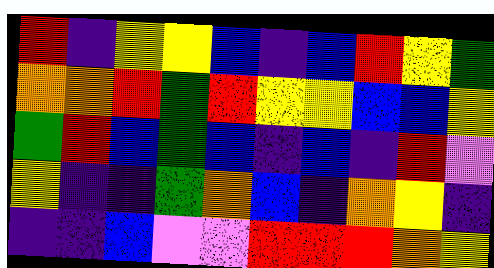[["red", "indigo", "yellow", "yellow", "blue", "indigo", "blue", "red", "yellow", "green"], ["orange", "orange", "red", "green", "red", "yellow", "yellow", "blue", "blue", "yellow"], ["green", "red", "blue", "green", "blue", "indigo", "blue", "indigo", "red", "violet"], ["yellow", "indigo", "indigo", "green", "orange", "blue", "indigo", "orange", "yellow", "indigo"], ["indigo", "indigo", "blue", "violet", "violet", "red", "red", "red", "orange", "yellow"]]